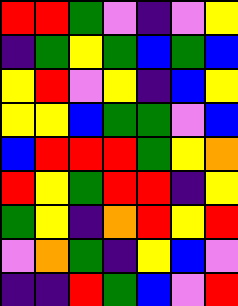[["red", "red", "green", "violet", "indigo", "violet", "yellow"], ["indigo", "green", "yellow", "green", "blue", "green", "blue"], ["yellow", "red", "violet", "yellow", "indigo", "blue", "yellow"], ["yellow", "yellow", "blue", "green", "green", "violet", "blue"], ["blue", "red", "red", "red", "green", "yellow", "orange"], ["red", "yellow", "green", "red", "red", "indigo", "yellow"], ["green", "yellow", "indigo", "orange", "red", "yellow", "red"], ["violet", "orange", "green", "indigo", "yellow", "blue", "violet"], ["indigo", "indigo", "red", "green", "blue", "violet", "red"]]